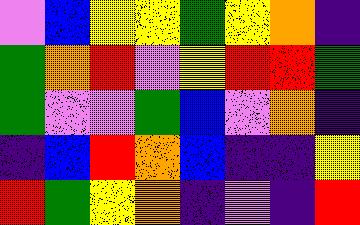[["violet", "blue", "yellow", "yellow", "green", "yellow", "orange", "indigo"], ["green", "orange", "red", "violet", "yellow", "red", "red", "green"], ["green", "violet", "violet", "green", "blue", "violet", "orange", "indigo"], ["indigo", "blue", "red", "orange", "blue", "indigo", "indigo", "yellow"], ["red", "green", "yellow", "orange", "indigo", "violet", "indigo", "red"]]